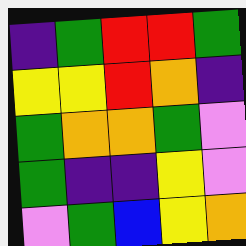[["indigo", "green", "red", "red", "green"], ["yellow", "yellow", "red", "orange", "indigo"], ["green", "orange", "orange", "green", "violet"], ["green", "indigo", "indigo", "yellow", "violet"], ["violet", "green", "blue", "yellow", "orange"]]